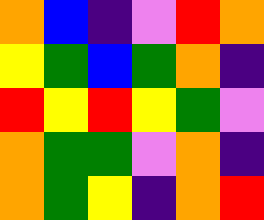[["orange", "blue", "indigo", "violet", "red", "orange"], ["yellow", "green", "blue", "green", "orange", "indigo"], ["red", "yellow", "red", "yellow", "green", "violet"], ["orange", "green", "green", "violet", "orange", "indigo"], ["orange", "green", "yellow", "indigo", "orange", "red"]]